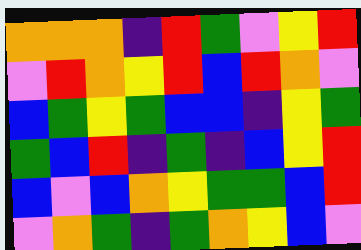[["orange", "orange", "orange", "indigo", "red", "green", "violet", "yellow", "red"], ["violet", "red", "orange", "yellow", "red", "blue", "red", "orange", "violet"], ["blue", "green", "yellow", "green", "blue", "blue", "indigo", "yellow", "green"], ["green", "blue", "red", "indigo", "green", "indigo", "blue", "yellow", "red"], ["blue", "violet", "blue", "orange", "yellow", "green", "green", "blue", "red"], ["violet", "orange", "green", "indigo", "green", "orange", "yellow", "blue", "violet"]]